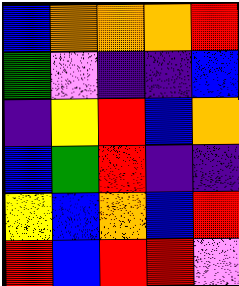[["blue", "orange", "orange", "orange", "red"], ["green", "violet", "indigo", "indigo", "blue"], ["indigo", "yellow", "red", "blue", "orange"], ["blue", "green", "red", "indigo", "indigo"], ["yellow", "blue", "orange", "blue", "red"], ["red", "blue", "red", "red", "violet"]]